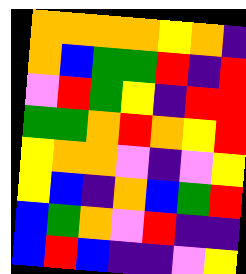[["orange", "orange", "orange", "orange", "yellow", "orange", "indigo"], ["orange", "blue", "green", "green", "red", "indigo", "red"], ["violet", "red", "green", "yellow", "indigo", "red", "red"], ["green", "green", "orange", "red", "orange", "yellow", "red"], ["yellow", "orange", "orange", "violet", "indigo", "violet", "yellow"], ["yellow", "blue", "indigo", "orange", "blue", "green", "red"], ["blue", "green", "orange", "violet", "red", "indigo", "indigo"], ["blue", "red", "blue", "indigo", "indigo", "violet", "yellow"]]